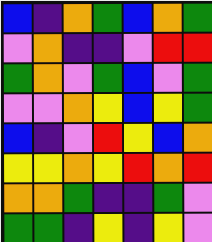[["blue", "indigo", "orange", "green", "blue", "orange", "green"], ["violet", "orange", "indigo", "indigo", "violet", "red", "red"], ["green", "orange", "violet", "green", "blue", "violet", "green"], ["violet", "violet", "orange", "yellow", "blue", "yellow", "green"], ["blue", "indigo", "violet", "red", "yellow", "blue", "orange"], ["yellow", "yellow", "orange", "yellow", "red", "orange", "red"], ["orange", "orange", "green", "indigo", "indigo", "green", "violet"], ["green", "green", "indigo", "yellow", "indigo", "yellow", "violet"]]